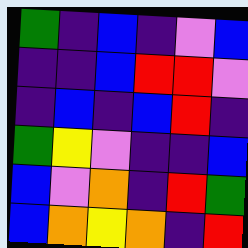[["green", "indigo", "blue", "indigo", "violet", "blue"], ["indigo", "indigo", "blue", "red", "red", "violet"], ["indigo", "blue", "indigo", "blue", "red", "indigo"], ["green", "yellow", "violet", "indigo", "indigo", "blue"], ["blue", "violet", "orange", "indigo", "red", "green"], ["blue", "orange", "yellow", "orange", "indigo", "red"]]